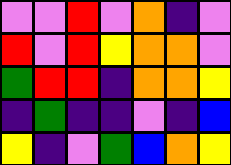[["violet", "violet", "red", "violet", "orange", "indigo", "violet"], ["red", "violet", "red", "yellow", "orange", "orange", "violet"], ["green", "red", "red", "indigo", "orange", "orange", "yellow"], ["indigo", "green", "indigo", "indigo", "violet", "indigo", "blue"], ["yellow", "indigo", "violet", "green", "blue", "orange", "yellow"]]